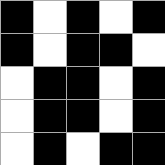[["black", "white", "black", "white", "black"], ["black", "white", "black", "black", "white"], ["white", "black", "black", "white", "black"], ["white", "black", "black", "white", "black"], ["white", "black", "white", "black", "black"]]